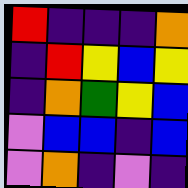[["red", "indigo", "indigo", "indigo", "orange"], ["indigo", "red", "yellow", "blue", "yellow"], ["indigo", "orange", "green", "yellow", "blue"], ["violet", "blue", "blue", "indigo", "blue"], ["violet", "orange", "indigo", "violet", "indigo"]]